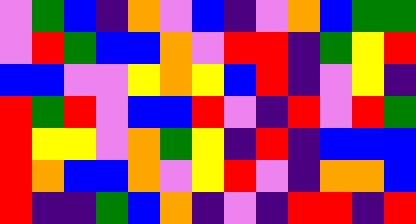[["violet", "green", "blue", "indigo", "orange", "violet", "blue", "indigo", "violet", "orange", "blue", "green", "green"], ["violet", "red", "green", "blue", "blue", "orange", "violet", "red", "red", "indigo", "green", "yellow", "red"], ["blue", "blue", "violet", "violet", "yellow", "orange", "yellow", "blue", "red", "indigo", "violet", "yellow", "indigo"], ["red", "green", "red", "violet", "blue", "blue", "red", "violet", "indigo", "red", "violet", "red", "green"], ["red", "yellow", "yellow", "violet", "orange", "green", "yellow", "indigo", "red", "indigo", "blue", "blue", "blue"], ["red", "orange", "blue", "blue", "orange", "violet", "yellow", "red", "violet", "indigo", "orange", "orange", "blue"], ["red", "indigo", "indigo", "green", "blue", "orange", "indigo", "violet", "indigo", "red", "red", "indigo", "red"]]